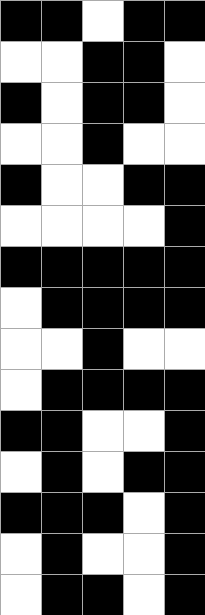[["black", "black", "white", "black", "black"], ["white", "white", "black", "black", "white"], ["black", "white", "black", "black", "white"], ["white", "white", "black", "white", "white"], ["black", "white", "white", "black", "black"], ["white", "white", "white", "white", "black"], ["black", "black", "black", "black", "black"], ["white", "black", "black", "black", "black"], ["white", "white", "black", "white", "white"], ["white", "black", "black", "black", "black"], ["black", "black", "white", "white", "black"], ["white", "black", "white", "black", "black"], ["black", "black", "black", "white", "black"], ["white", "black", "white", "white", "black"], ["white", "black", "black", "white", "black"]]